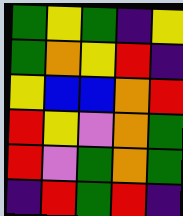[["green", "yellow", "green", "indigo", "yellow"], ["green", "orange", "yellow", "red", "indigo"], ["yellow", "blue", "blue", "orange", "red"], ["red", "yellow", "violet", "orange", "green"], ["red", "violet", "green", "orange", "green"], ["indigo", "red", "green", "red", "indigo"]]